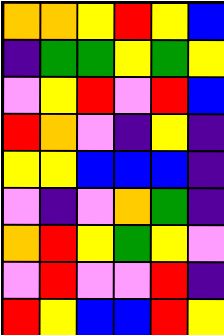[["orange", "orange", "yellow", "red", "yellow", "blue"], ["indigo", "green", "green", "yellow", "green", "yellow"], ["violet", "yellow", "red", "violet", "red", "blue"], ["red", "orange", "violet", "indigo", "yellow", "indigo"], ["yellow", "yellow", "blue", "blue", "blue", "indigo"], ["violet", "indigo", "violet", "orange", "green", "indigo"], ["orange", "red", "yellow", "green", "yellow", "violet"], ["violet", "red", "violet", "violet", "red", "indigo"], ["red", "yellow", "blue", "blue", "red", "yellow"]]